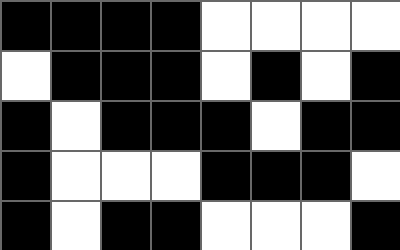[["black", "black", "black", "black", "white", "white", "white", "white"], ["white", "black", "black", "black", "white", "black", "white", "black"], ["black", "white", "black", "black", "black", "white", "black", "black"], ["black", "white", "white", "white", "black", "black", "black", "white"], ["black", "white", "black", "black", "white", "white", "white", "black"]]